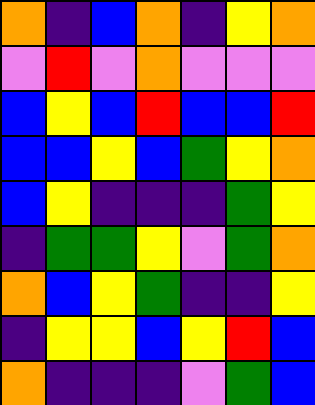[["orange", "indigo", "blue", "orange", "indigo", "yellow", "orange"], ["violet", "red", "violet", "orange", "violet", "violet", "violet"], ["blue", "yellow", "blue", "red", "blue", "blue", "red"], ["blue", "blue", "yellow", "blue", "green", "yellow", "orange"], ["blue", "yellow", "indigo", "indigo", "indigo", "green", "yellow"], ["indigo", "green", "green", "yellow", "violet", "green", "orange"], ["orange", "blue", "yellow", "green", "indigo", "indigo", "yellow"], ["indigo", "yellow", "yellow", "blue", "yellow", "red", "blue"], ["orange", "indigo", "indigo", "indigo", "violet", "green", "blue"]]